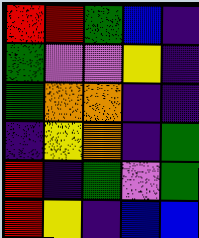[["red", "red", "green", "blue", "indigo"], ["green", "violet", "violet", "yellow", "indigo"], ["green", "orange", "orange", "indigo", "indigo"], ["indigo", "yellow", "orange", "indigo", "green"], ["red", "indigo", "green", "violet", "green"], ["red", "yellow", "indigo", "blue", "blue"]]